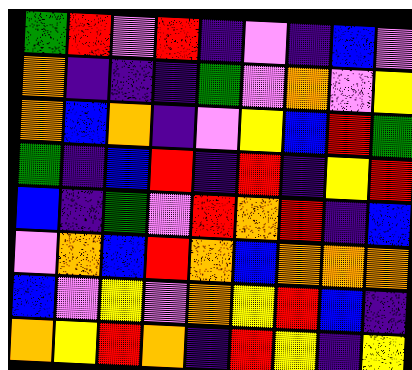[["green", "red", "violet", "red", "indigo", "violet", "indigo", "blue", "violet"], ["orange", "indigo", "indigo", "indigo", "green", "violet", "orange", "violet", "yellow"], ["orange", "blue", "orange", "indigo", "violet", "yellow", "blue", "red", "green"], ["green", "indigo", "blue", "red", "indigo", "red", "indigo", "yellow", "red"], ["blue", "indigo", "green", "violet", "red", "orange", "red", "indigo", "blue"], ["violet", "orange", "blue", "red", "orange", "blue", "orange", "orange", "orange"], ["blue", "violet", "yellow", "violet", "orange", "yellow", "red", "blue", "indigo"], ["orange", "yellow", "red", "orange", "indigo", "red", "yellow", "indigo", "yellow"]]